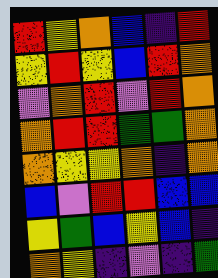[["red", "yellow", "orange", "blue", "indigo", "red"], ["yellow", "red", "yellow", "blue", "red", "orange"], ["violet", "orange", "red", "violet", "red", "orange"], ["orange", "red", "red", "green", "green", "orange"], ["orange", "yellow", "yellow", "orange", "indigo", "orange"], ["blue", "violet", "red", "red", "blue", "blue"], ["yellow", "green", "blue", "yellow", "blue", "indigo"], ["orange", "yellow", "indigo", "violet", "indigo", "green"]]